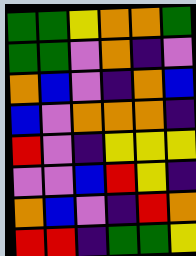[["green", "green", "yellow", "orange", "orange", "green"], ["green", "green", "violet", "orange", "indigo", "violet"], ["orange", "blue", "violet", "indigo", "orange", "blue"], ["blue", "violet", "orange", "orange", "orange", "indigo"], ["red", "violet", "indigo", "yellow", "yellow", "yellow"], ["violet", "violet", "blue", "red", "yellow", "indigo"], ["orange", "blue", "violet", "indigo", "red", "orange"], ["red", "red", "indigo", "green", "green", "yellow"]]